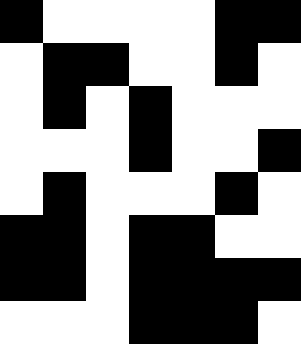[["black", "white", "white", "white", "white", "black", "black"], ["white", "black", "black", "white", "white", "black", "white"], ["white", "black", "white", "black", "white", "white", "white"], ["white", "white", "white", "black", "white", "white", "black"], ["white", "black", "white", "white", "white", "black", "white"], ["black", "black", "white", "black", "black", "white", "white"], ["black", "black", "white", "black", "black", "black", "black"], ["white", "white", "white", "black", "black", "black", "white"]]